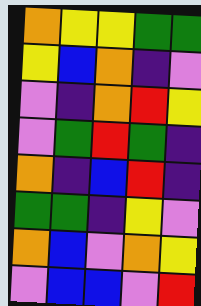[["orange", "yellow", "yellow", "green", "green"], ["yellow", "blue", "orange", "indigo", "violet"], ["violet", "indigo", "orange", "red", "yellow"], ["violet", "green", "red", "green", "indigo"], ["orange", "indigo", "blue", "red", "indigo"], ["green", "green", "indigo", "yellow", "violet"], ["orange", "blue", "violet", "orange", "yellow"], ["violet", "blue", "blue", "violet", "red"]]